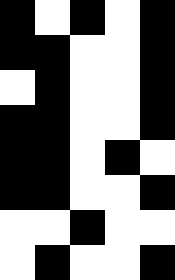[["black", "white", "black", "white", "black"], ["black", "black", "white", "white", "black"], ["white", "black", "white", "white", "black"], ["black", "black", "white", "white", "black"], ["black", "black", "white", "black", "white"], ["black", "black", "white", "white", "black"], ["white", "white", "black", "white", "white"], ["white", "black", "white", "white", "black"]]